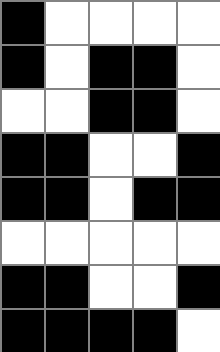[["black", "white", "white", "white", "white"], ["black", "white", "black", "black", "white"], ["white", "white", "black", "black", "white"], ["black", "black", "white", "white", "black"], ["black", "black", "white", "black", "black"], ["white", "white", "white", "white", "white"], ["black", "black", "white", "white", "black"], ["black", "black", "black", "black", "white"]]